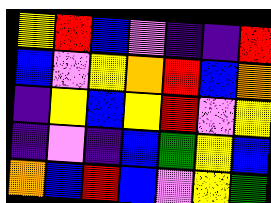[["yellow", "red", "blue", "violet", "indigo", "indigo", "red"], ["blue", "violet", "yellow", "orange", "red", "blue", "orange"], ["indigo", "yellow", "blue", "yellow", "red", "violet", "yellow"], ["indigo", "violet", "indigo", "blue", "green", "yellow", "blue"], ["orange", "blue", "red", "blue", "violet", "yellow", "green"]]